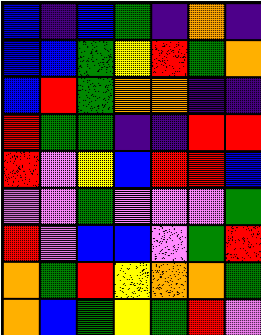[["blue", "indigo", "blue", "green", "indigo", "orange", "indigo"], ["blue", "blue", "green", "yellow", "red", "green", "orange"], ["blue", "red", "green", "orange", "orange", "indigo", "indigo"], ["red", "green", "green", "indigo", "indigo", "red", "red"], ["red", "violet", "yellow", "blue", "red", "red", "blue"], ["violet", "violet", "green", "violet", "violet", "violet", "green"], ["red", "violet", "blue", "blue", "violet", "green", "red"], ["orange", "green", "red", "yellow", "orange", "orange", "green"], ["orange", "blue", "green", "yellow", "green", "red", "violet"]]